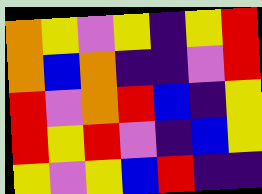[["orange", "yellow", "violet", "yellow", "indigo", "yellow", "red"], ["orange", "blue", "orange", "indigo", "indigo", "violet", "red"], ["red", "violet", "orange", "red", "blue", "indigo", "yellow"], ["red", "yellow", "red", "violet", "indigo", "blue", "yellow"], ["yellow", "violet", "yellow", "blue", "red", "indigo", "indigo"]]